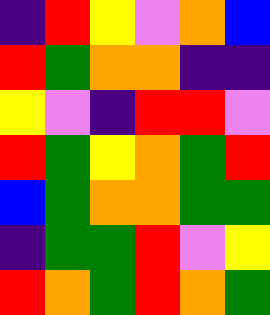[["indigo", "red", "yellow", "violet", "orange", "blue"], ["red", "green", "orange", "orange", "indigo", "indigo"], ["yellow", "violet", "indigo", "red", "red", "violet"], ["red", "green", "yellow", "orange", "green", "red"], ["blue", "green", "orange", "orange", "green", "green"], ["indigo", "green", "green", "red", "violet", "yellow"], ["red", "orange", "green", "red", "orange", "green"]]